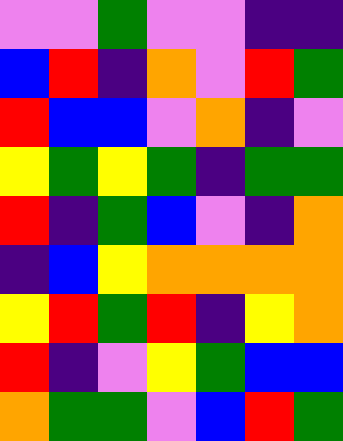[["violet", "violet", "green", "violet", "violet", "indigo", "indigo"], ["blue", "red", "indigo", "orange", "violet", "red", "green"], ["red", "blue", "blue", "violet", "orange", "indigo", "violet"], ["yellow", "green", "yellow", "green", "indigo", "green", "green"], ["red", "indigo", "green", "blue", "violet", "indigo", "orange"], ["indigo", "blue", "yellow", "orange", "orange", "orange", "orange"], ["yellow", "red", "green", "red", "indigo", "yellow", "orange"], ["red", "indigo", "violet", "yellow", "green", "blue", "blue"], ["orange", "green", "green", "violet", "blue", "red", "green"]]